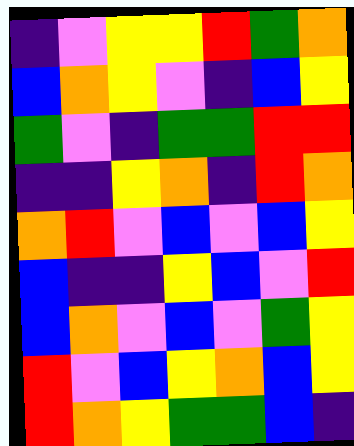[["indigo", "violet", "yellow", "yellow", "red", "green", "orange"], ["blue", "orange", "yellow", "violet", "indigo", "blue", "yellow"], ["green", "violet", "indigo", "green", "green", "red", "red"], ["indigo", "indigo", "yellow", "orange", "indigo", "red", "orange"], ["orange", "red", "violet", "blue", "violet", "blue", "yellow"], ["blue", "indigo", "indigo", "yellow", "blue", "violet", "red"], ["blue", "orange", "violet", "blue", "violet", "green", "yellow"], ["red", "violet", "blue", "yellow", "orange", "blue", "yellow"], ["red", "orange", "yellow", "green", "green", "blue", "indigo"]]